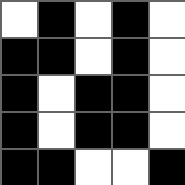[["white", "black", "white", "black", "white"], ["black", "black", "white", "black", "white"], ["black", "white", "black", "black", "white"], ["black", "white", "black", "black", "white"], ["black", "black", "white", "white", "black"]]